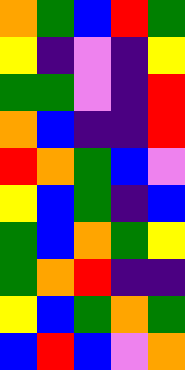[["orange", "green", "blue", "red", "green"], ["yellow", "indigo", "violet", "indigo", "yellow"], ["green", "green", "violet", "indigo", "red"], ["orange", "blue", "indigo", "indigo", "red"], ["red", "orange", "green", "blue", "violet"], ["yellow", "blue", "green", "indigo", "blue"], ["green", "blue", "orange", "green", "yellow"], ["green", "orange", "red", "indigo", "indigo"], ["yellow", "blue", "green", "orange", "green"], ["blue", "red", "blue", "violet", "orange"]]